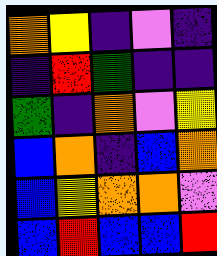[["orange", "yellow", "indigo", "violet", "indigo"], ["indigo", "red", "green", "indigo", "indigo"], ["green", "indigo", "orange", "violet", "yellow"], ["blue", "orange", "indigo", "blue", "orange"], ["blue", "yellow", "orange", "orange", "violet"], ["blue", "red", "blue", "blue", "red"]]